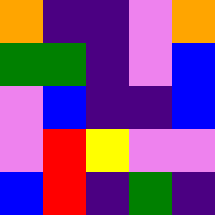[["orange", "indigo", "indigo", "violet", "orange"], ["green", "green", "indigo", "violet", "blue"], ["violet", "blue", "indigo", "indigo", "blue"], ["violet", "red", "yellow", "violet", "violet"], ["blue", "red", "indigo", "green", "indigo"]]